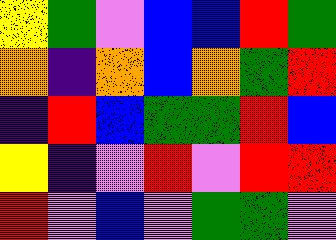[["yellow", "green", "violet", "blue", "blue", "red", "green"], ["orange", "indigo", "orange", "blue", "orange", "green", "red"], ["indigo", "red", "blue", "green", "green", "red", "blue"], ["yellow", "indigo", "violet", "red", "violet", "red", "red"], ["red", "violet", "blue", "violet", "green", "green", "violet"]]